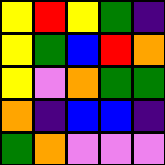[["yellow", "red", "yellow", "green", "indigo"], ["yellow", "green", "blue", "red", "orange"], ["yellow", "violet", "orange", "green", "green"], ["orange", "indigo", "blue", "blue", "indigo"], ["green", "orange", "violet", "violet", "violet"]]